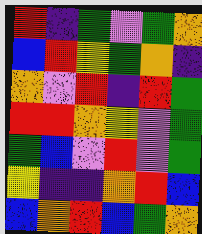[["red", "indigo", "green", "violet", "green", "orange"], ["blue", "red", "yellow", "green", "orange", "indigo"], ["orange", "violet", "red", "indigo", "red", "green"], ["red", "red", "orange", "yellow", "violet", "green"], ["green", "blue", "violet", "red", "violet", "green"], ["yellow", "indigo", "indigo", "orange", "red", "blue"], ["blue", "orange", "red", "blue", "green", "orange"]]